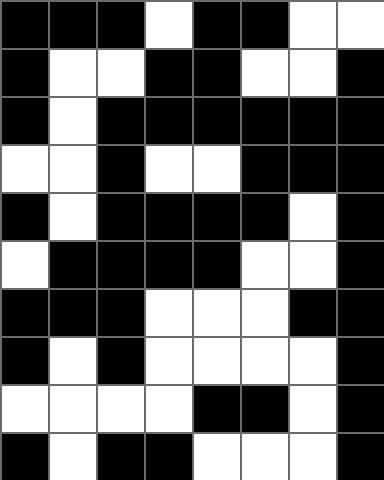[["black", "black", "black", "white", "black", "black", "white", "white"], ["black", "white", "white", "black", "black", "white", "white", "black"], ["black", "white", "black", "black", "black", "black", "black", "black"], ["white", "white", "black", "white", "white", "black", "black", "black"], ["black", "white", "black", "black", "black", "black", "white", "black"], ["white", "black", "black", "black", "black", "white", "white", "black"], ["black", "black", "black", "white", "white", "white", "black", "black"], ["black", "white", "black", "white", "white", "white", "white", "black"], ["white", "white", "white", "white", "black", "black", "white", "black"], ["black", "white", "black", "black", "white", "white", "white", "black"]]